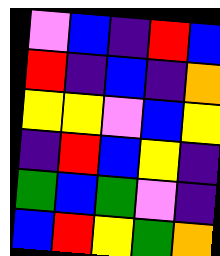[["violet", "blue", "indigo", "red", "blue"], ["red", "indigo", "blue", "indigo", "orange"], ["yellow", "yellow", "violet", "blue", "yellow"], ["indigo", "red", "blue", "yellow", "indigo"], ["green", "blue", "green", "violet", "indigo"], ["blue", "red", "yellow", "green", "orange"]]